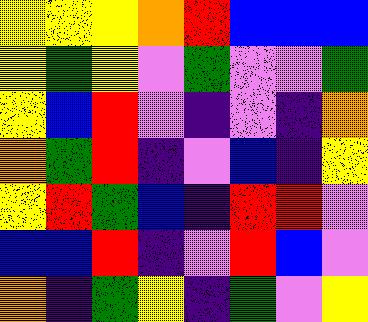[["yellow", "yellow", "yellow", "orange", "red", "blue", "blue", "blue"], ["yellow", "green", "yellow", "violet", "green", "violet", "violet", "green"], ["yellow", "blue", "red", "violet", "indigo", "violet", "indigo", "orange"], ["orange", "green", "red", "indigo", "violet", "blue", "indigo", "yellow"], ["yellow", "red", "green", "blue", "indigo", "red", "red", "violet"], ["blue", "blue", "red", "indigo", "violet", "red", "blue", "violet"], ["orange", "indigo", "green", "yellow", "indigo", "green", "violet", "yellow"]]